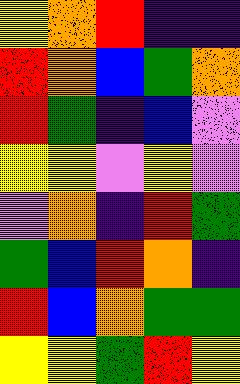[["yellow", "orange", "red", "indigo", "indigo"], ["red", "orange", "blue", "green", "orange"], ["red", "green", "indigo", "blue", "violet"], ["yellow", "yellow", "violet", "yellow", "violet"], ["violet", "orange", "indigo", "red", "green"], ["green", "blue", "red", "orange", "indigo"], ["red", "blue", "orange", "green", "green"], ["yellow", "yellow", "green", "red", "yellow"]]